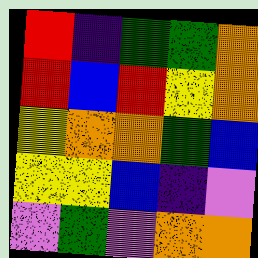[["red", "indigo", "green", "green", "orange"], ["red", "blue", "red", "yellow", "orange"], ["yellow", "orange", "orange", "green", "blue"], ["yellow", "yellow", "blue", "indigo", "violet"], ["violet", "green", "violet", "orange", "orange"]]